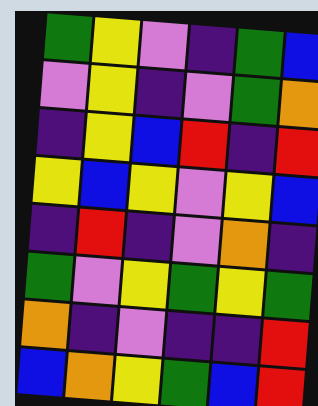[["green", "yellow", "violet", "indigo", "green", "blue"], ["violet", "yellow", "indigo", "violet", "green", "orange"], ["indigo", "yellow", "blue", "red", "indigo", "red"], ["yellow", "blue", "yellow", "violet", "yellow", "blue"], ["indigo", "red", "indigo", "violet", "orange", "indigo"], ["green", "violet", "yellow", "green", "yellow", "green"], ["orange", "indigo", "violet", "indigo", "indigo", "red"], ["blue", "orange", "yellow", "green", "blue", "red"]]